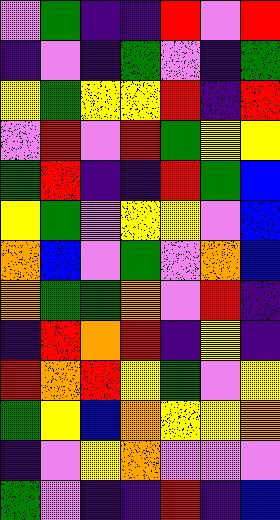[["violet", "green", "indigo", "indigo", "red", "violet", "red"], ["indigo", "violet", "indigo", "green", "violet", "indigo", "green"], ["yellow", "green", "yellow", "yellow", "red", "indigo", "red"], ["violet", "red", "violet", "red", "green", "yellow", "yellow"], ["green", "red", "indigo", "indigo", "red", "green", "blue"], ["yellow", "green", "violet", "yellow", "yellow", "violet", "blue"], ["orange", "blue", "violet", "green", "violet", "orange", "blue"], ["orange", "green", "green", "orange", "violet", "red", "indigo"], ["indigo", "red", "orange", "red", "indigo", "yellow", "indigo"], ["red", "orange", "red", "yellow", "green", "violet", "yellow"], ["green", "yellow", "blue", "orange", "yellow", "yellow", "orange"], ["indigo", "violet", "yellow", "orange", "violet", "violet", "violet"], ["green", "violet", "indigo", "indigo", "red", "indigo", "blue"]]